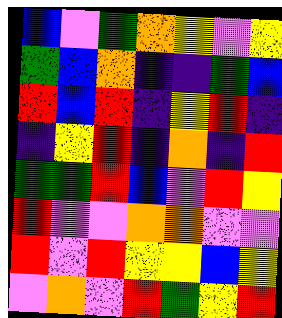[["blue", "violet", "green", "orange", "yellow", "violet", "yellow"], ["green", "blue", "orange", "indigo", "indigo", "green", "blue"], ["red", "blue", "red", "indigo", "yellow", "red", "indigo"], ["indigo", "yellow", "red", "indigo", "orange", "indigo", "red"], ["green", "green", "red", "blue", "violet", "red", "yellow"], ["red", "violet", "violet", "orange", "orange", "violet", "violet"], ["red", "violet", "red", "yellow", "yellow", "blue", "yellow"], ["violet", "orange", "violet", "red", "green", "yellow", "red"]]